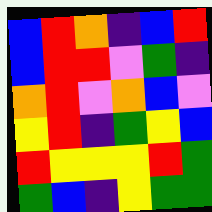[["blue", "red", "orange", "indigo", "blue", "red"], ["blue", "red", "red", "violet", "green", "indigo"], ["orange", "red", "violet", "orange", "blue", "violet"], ["yellow", "red", "indigo", "green", "yellow", "blue"], ["red", "yellow", "yellow", "yellow", "red", "green"], ["green", "blue", "indigo", "yellow", "green", "green"]]